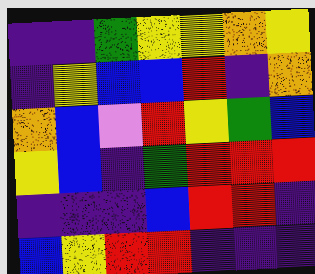[["indigo", "indigo", "green", "yellow", "yellow", "orange", "yellow"], ["indigo", "yellow", "blue", "blue", "red", "indigo", "orange"], ["orange", "blue", "violet", "red", "yellow", "green", "blue"], ["yellow", "blue", "indigo", "green", "red", "red", "red"], ["indigo", "indigo", "indigo", "blue", "red", "red", "indigo"], ["blue", "yellow", "red", "red", "indigo", "indigo", "indigo"]]